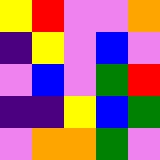[["yellow", "red", "violet", "violet", "orange"], ["indigo", "yellow", "violet", "blue", "violet"], ["violet", "blue", "violet", "green", "red"], ["indigo", "indigo", "yellow", "blue", "green"], ["violet", "orange", "orange", "green", "violet"]]